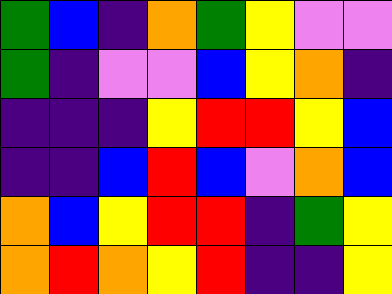[["green", "blue", "indigo", "orange", "green", "yellow", "violet", "violet"], ["green", "indigo", "violet", "violet", "blue", "yellow", "orange", "indigo"], ["indigo", "indigo", "indigo", "yellow", "red", "red", "yellow", "blue"], ["indigo", "indigo", "blue", "red", "blue", "violet", "orange", "blue"], ["orange", "blue", "yellow", "red", "red", "indigo", "green", "yellow"], ["orange", "red", "orange", "yellow", "red", "indigo", "indigo", "yellow"]]